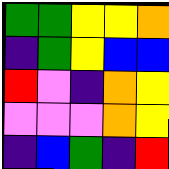[["green", "green", "yellow", "yellow", "orange"], ["indigo", "green", "yellow", "blue", "blue"], ["red", "violet", "indigo", "orange", "yellow"], ["violet", "violet", "violet", "orange", "yellow"], ["indigo", "blue", "green", "indigo", "red"]]